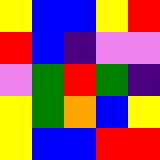[["yellow", "blue", "blue", "yellow", "red"], ["red", "blue", "indigo", "violet", "violet"], ["violet", "green", "red", "green", "indigo"], ["yellow", "green", "orange", "blue", "yellow"], ["yellow", "blue", "blue", "red", "red"]]